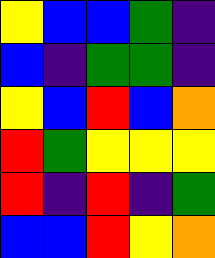[["yellow", "blue", "blue", "green", "indigo"], ["blue", "indigo", "green", "green", "indigo"], ["yellow", "blue", "red", "blue", "orange"], ["red", "green", "yellow", "yellow", "yellow"], ["red", "indigo", "red", "indigo", "green"], ["blue", "blue", "red", "yellow", "orange"]]